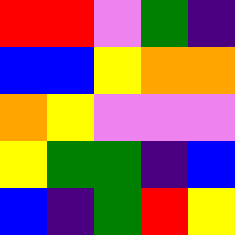[["red", "red", "violet", "green", "indigo"], ["blue", "blue", "yellow", "orange", "orange"], ["orange", "yellow", "violet", "violet", "violet"], ["yellow", "green", "green", "indigo", "blue"], ["blue", "indigo", "green", "red", "yellow"]]